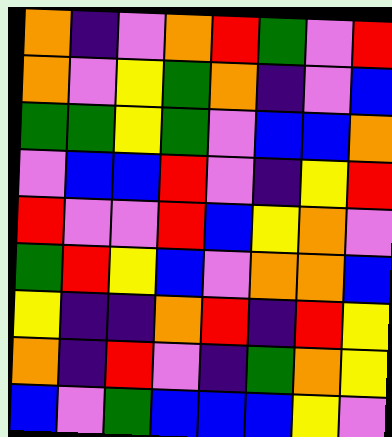[["orange", "indigo", "violet", "orange", "red", "green", "violet", "red"], ["orange", "violet", "yellow", "green", "orange", "indigo", "violet", "blue"], ["green", "green", "yellow", "green", "violet", "blue", "blue", "orange"], ["violet", "blue", "blue", "red", "violet", "indigo", "yellow", "red"], ["red", "violet", "violet", "red", "blue", "yellow", "orange", "violet"], ["green", "red", "yellow", "blue", "violet", "orange", "orange", "blue"], ["yellow", "indigo", "indigo", "orange", "red", "indigo", "red", "yellow"], ["orange", "indigo", "red", "violet", "indigo", "green", "orange", "yellow"], ["blue", "violet", "green", "blue", "blue", "blue", "yellow", "violet"]]